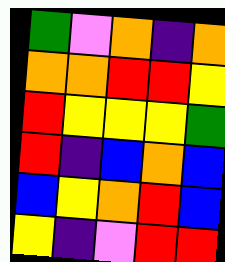[["green", "violet", "orange", "indigo", "orange"], ["orange", "orange", "red", "red", "yellow"], ["red", "yellow", "yellow", "yellow", "green"], ["red", "indigo", "blue", "orange", "blue"], ["blue", "yellow", "orange", "red", "blue"], ["yellow", "indigo", "violet", "red", "red"]]